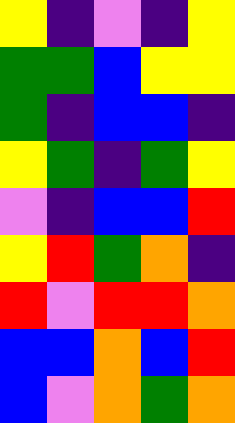[["yellow", "indigo", "violet", "indigo", "yellow"], ["green", "green", "blue", "yellow", "yellow"], ["green", "indigo", "blue", "blue", "indigo"], ["yellow", "green", "indigo", "green", "yellow"], ["violet", "indigo", "blue", "blue", "red"], ["yellow", "red", "green", "orange", "indigo"], ["red", "violet", "red", "red", "orange"], ["blue", "blue", "orange", "blue", "red"], ["blue", "violet", "orange", "green", "orange"]]